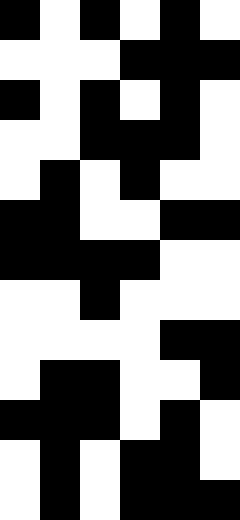[["black", "white", "black", "white", "black", "white"], ["white", "white", "white", "black", "black", "black"], ["black", "white", "black", "white", "black", "white"], ["white", "white", "black", "black", "black", "white"], ["white", "black", "white", "black", "white", "white"], ["black", "black", "white", "white", "black", "black"], ["black", "black", "black", "black", "white", "white"], ["white", "white", "black", "white", "white", "white"], ["white", "white", "white", "white", "black", "black"], ["white", "black", "black", "white", "white", "black"], ["black", "black", "black", "white", "black", "white"], ["white", "black", "white", "black", "black", "white"], ["white", "black", "white", "black", "black", "black"]]